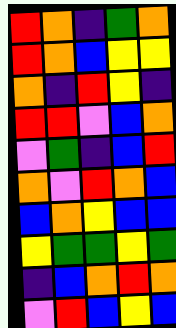[["red", "orange", "indigo", "green", "orange"], ["red", "orange", "blue", "yellow", "yellow"], ["orange", "indigo", "red", "yellow", "indigo"], ["red", "red", "violet", "blue", "orange"], ["violet", "green", "indigo", "blue", "red"], ["orange", "violet", "red", "orange", "blue"], ["blue", "orange", "yellow", "blue", "blue"], ["yellow", "green", "green", "yellow", "green"], ["indigo", "blue", "orange", "red", "orange"], ["violet", "red", "blue", "yellow", "blue"]]